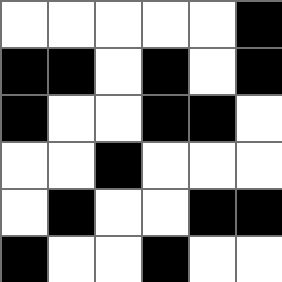[["white", "white", "white", "white", "white", "black"], ["black", "black", "white", "black", "white", "black"], ["black", "white", "white", "black", "black", "white"], ["white", "white", "black", "white", "white", "white"], ["white", "black", "white", "white", "black", "black"], ["black", "white", "white", "black", "white", "white"]]